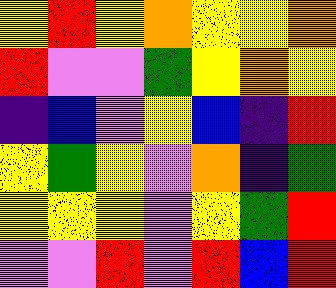[["yellow", "red", "yellow", "orange", "yellow", "yellow", "orange"], ["red", "violet", "violet", "green", "yellow", "orange", "yellow"], ["indigo", "blue", "violet", "yellow", "blue", "indigo", "red"], ["yellow", "green", "yellow", "violet", "orange", "indigo", "green"], ["yellow", "yellow", "yellow", "violet", "yellow", "green", "red"], ["violet", "violet", "red", "violet", "red", "blue", "red"]]